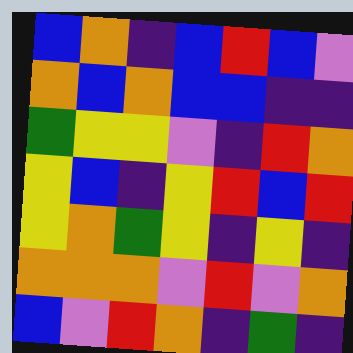[["blue", "orange", "indigo", "blue", "red", "blue", "violet"], ["orange", "blue", "orange", "blue", "blue", "indigo", "indigo"], ["green", "yellow", "yellow", "violet", "indigo", "red", "orange"], ["yellow", "blue", "indigo", "yellow", "red", "blue", "red"], ["yellow", "orange", "green", "yellow", "indigo", "yellow", "indigo"], ["orange", "orange", "orange", "violet", "red", "violet", "orange"], ["blue", "violet", "red", "orange", "indigo", "green", "indigo"]]